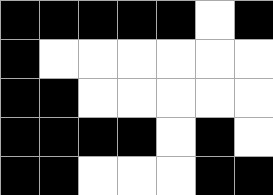[["black", "black", "black", "black", "black", "white", "black"], ["black", "white", "white", "white", "white", "white", "white"], ["black", "black", "white", "white", "white", "white", "white"], ["black", "black", "black", "black", "white", "black", "white"], ["black", "black", "white", "white", "white", "black", "black"]]